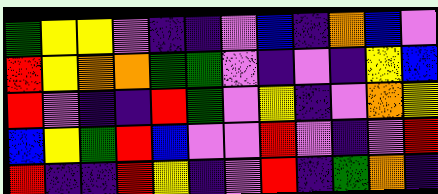[["green", "yellow", "yellow", "violet", "indigo", "indigo", "violet", "blue", "indigo", "orange", "blue", "violet"], ["red", "yellow", "orange", "orange", "green", "green", "violet", "indigo", "violet", "indigo", "yellow", "blue"], ["red", "violet", "indigo", "indigo", "red", "green", "violet", "yellow", "indigo", "violet", "orange", "yellow"], ["blue", "yellow", "green", "red", "blue", "violet", "violet", "red", "violet", "indigo", "violet", "red"], ["red", "indigo", "indigo", "red", "yellow", "indigo", "violet", "red", "indigo", "green", "orange", "indigo"]]